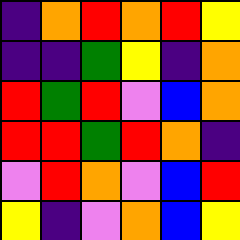[["indigo", "orange", "red", "orange", "red", "yellow"], ["indigo", "indigo", "green", "yellow", "indigo", "orange"], ["red", "green", "red", "violet", "blue", "orange"], ["red", "red", "green", "red", "orange", "indigo"], ["violet", "red", "orange", "violet", "blue", "red"], ["yellow", "indigo", "violet", "orange", "blue", "yellow"]]